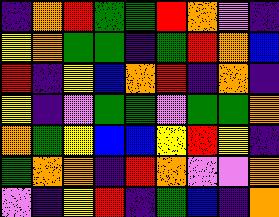[["indigo", "orange", "red", "green", "green", "red", "orange", "violet", "indigo"], ["yellow", "orange", "green", "green", "indigo", "green", "red", "orange", "blue"], ["red", "indigo", "yellow", "blue", "orange", "red", "indigo", "orange", "indigo"], ["yellow", "indigo", "violet", "green", "green", "violet", "green", "green", "orange"], ["orange", "green", "yellow", "blue", "blue", "yellow", "red", "yellow", "indigo"], ["green", "orange", "orange", "indigo", "red", "orange", "violet", "violet", "orange"], ["violet", "indigo", "yellow", "red", "indigo", "green", "blue", "indigo", "orange"]]